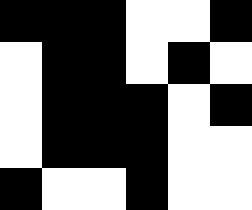[["black", "black", "black", "white", "white", "black"], ["white", "black", "black", "white", "black", "white"], ["white", "black", "black", "black", "white", "black"], ["white", "black", "black", "black", "white", "white"], ["black", "white", "white", "black", "white", "white"]]